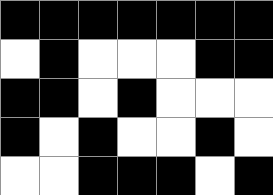[["black", "black", "black", "black", "black", "black", "black"], ["white", "black", "white", "white", "white", "black", "black"], ["black", "black", "white", "black", "white", "white", "white"], ["black", "white", "black", "white", "white", "black", "white"], ["white", "white", "black", "black", "black", "white", "black"]]